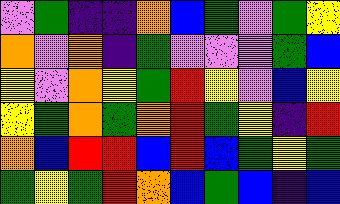[["violet", "green", "indigo", "indigo", "orange", "blue", "green", "violet", "green", "yellow"], ["orange", "violet", "orange", "indigo", "green", "violet", "violet", "violet", "green", "blue"], ["yellow", "violet", "orange", "yellow", "green", "red", "yellow", "violet", "blue", "yellow"], ["yellow", "green", "orange", "green", "orange", "red", "green", "yellow", "indigo", "red"], ["orange", "blue", "red", "red", "blue", "red", "blue", "green", "yellow", "green"], ["green", "yellow", "green", "red", "orange", "blue", "green", "blue", "indigo", "blue"]]